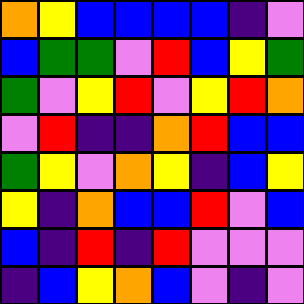[["orange", "yellow", "blue", "blue", "blue", "blue", "indigo", "violet"], ["blue", "green", "green", "violet", "red", "blue", "yellow", "green"], ["green", "violet", "yellow", "red", "violet", "yellow", "red", "orange"], ["violet", "red", "indigo", "indigo", "orange", "red", "blue", "blue"], ["green", "yellow", "violet", "orange", "yellow", "indigo", "blue", "yellow"], ["yellow", "indigo", "orange", "blue", "blue", "red", "violet", "blue"], ["blue", "indigo", "red", "indigo", "red", "violet", "violet", "violet"], ["indigo", "blue", "yellow", "orange", "blue", "violet", "indigo", "violet"]]